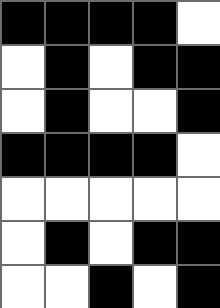[["black", "black", "black", "black", "white"], ["white", "black", "white", "black", "black"], ["white", "black", "white", "white", "black"], ["black", "black", "black", "black", "white"], ["white", "white", "white", "white", "white"], ["white", "black", "white", "black", "black"], ["white", "white", "black", "white", "black"]]